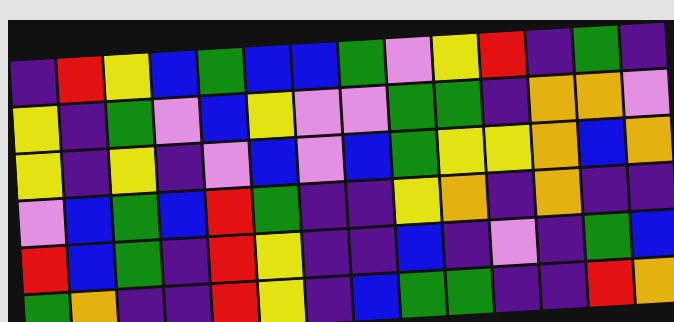[["indigo", "red", "yellow", "blue", "green", "blue", "blue", "green", "violet", "yellow", "red", "indigo", "green", "indigo"], ["yellow", "indigo", "green", "violet", "blue", "yellow", "violet", "violet", "green", "green", "indigo", "orange", "orange", "violet"], ["yellow", "indigo", "yellow", "indigo", "violet", "blue", "violet", "blue", "green", "yellow", "yellow", "orange", "blue", "orange"], ["violet", "blue", "green", "blue", "red", "green", "indigo", "indigo", "yellow", "orange", "indigo", "orange", "indigo", "indigo"], ["red", "blue", "green", "indigo", "red", "yellow", "indigo", "indigo", "blue", "indigo", "violet", "indigo", "green", "blue"], ["green", "orange", "indigo", "indigo", "red", "yellow", "indigo", "blue", "green", "green", "indigo", "indigo", "red", "orange"]]